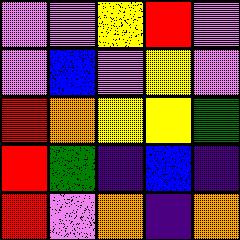[["violet", "violet", "yellow", "red", "violet"], ["violet", "blue", "violet", "yellow", "violet"], ["red", "orange", "yellow", "yellow", "green"], ["red", "green", "indigo", "blue", "indigo"], ["red", "violet", "orange", "indigo", "orange"]]